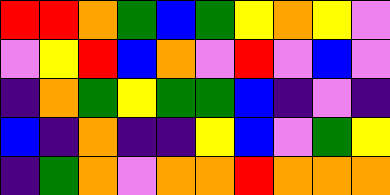[["red", "red", "orange", "green", "blue", "green", "yellow", "orange", "yellow", "violet"], ["violet", "yellow", "red", "blue", "orange", "violet", "red", "violet", "blue", "violet"], ["indigo", "orange", "green", "yellow", "green", "green", "blue", "indigo", "violet", "indigo"], ["blue", "indigo", "orange", "indigo", "indigo", "yellow", "blue", "violet", "green", "yellow"], ["indigo", "green", "orange", "violet", "orange", "orange", "red", "orange", "orange", "orange"]]